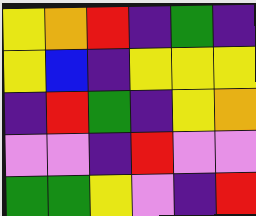[["yellow", "orange", "red", "indigo", "green", "indigo"], ["yellow", "blue", "indigo", "yellow", "yellow", "yellow"], ["indigo", "red", "green", "indigo", "yellow", "orange"], ["violet", "violet", "indigo", "red", "violet", "violet"], ["green", "green", "yellow", "violet", "indigo", "red"]]